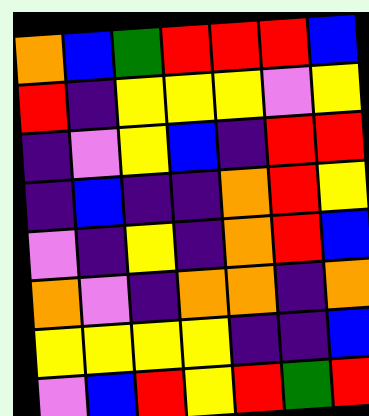[["orange", "blue", "green", "red", "red", "red", "blue"], ["red", "indigo", "yellow", "yellow", "yellow", "violet", "yellow"], ["indigo", "violet", "yellow", "blue", "indigo", "red", "red"], ["indigo", "blue", "indigo", "indigo", "orange", "red", "yellow"], ["violet", "indigo", "yellow", "indigo", "orange", "red", "blue"], ["orange", "violet", "indigo", "orange", "orange", "indigo", "orange"], ["yellow", "yellow", "yellow", "yellow", "indigo", "indigo", "blue"], ["violet", "blue", "red", "yellow", "red", "green", "red"]]